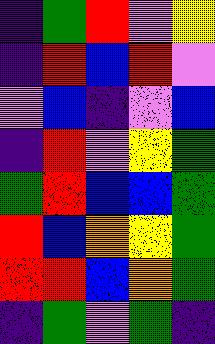[["indigo", "green", "red", "violet", "yellow"], ["indigo", "red", "blue", "red", "violet"], ["violet", "blue", "indigo", "violet", "blue"], ["indigo", "red", "violet", "yellow", "green"], ["green", "red", "blue", "blue", "green"], ["red", "blue", "orange", "yellow", "green"], ["red", "red", "blue", "orange", "green"], ["indigo", "green", "violet", "green", "indigo"]]